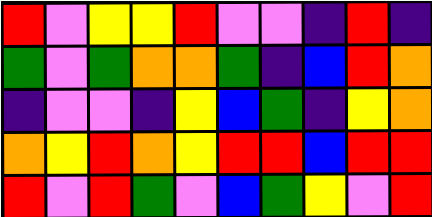[["red", "violet", "yellow", "yellow", "red", "violet", "violet", "indigo", "red", "indigo"], ["green", "violet", "green", "orange", "orange", "green", "indigo", "blue", "red", "orange"], ["indigo", "violet", "violet", "indigo", "yellow", "blue", "green", "indigo", "yellow", "orange"], ["orange", "yellow", "red", "orange", "yellow", "red", "red", "blue", "red", "red"], ["red", "violet", "red", "green", "violet", "blue", "green", "yellow", "violet", "red"]]